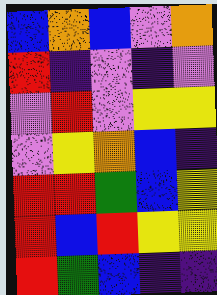[["blue", "orange", "blue", "violet", "orange"], ["red", "indigo", "violet", "indigo", "violet"], ["violet", "red", "violet", "yellow", "yellow"], ["violet", "yellow", "orange", "blue", "indigo"], ["red", "red", "green", "blue", "yellow"], ["red", "blue", "red", "yellow", "yellow"], ["red", "green", "blue", "indigo", "indigo"]]